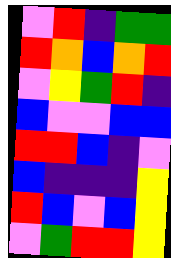[["violet", "red", "indigo", "green", "green"], ["red", "orange", "blue", "orange", "red"], ["violet", "yellow", "green", "red", "indigo"], ["blue", "violet", "violet", "blue", "blue"], ["red", "red", "blue", "indigo", "violet"], ["blue", "indigo", "indigo", "indigo", "yellow"], ["red", "blue", "violet", "blue", "yellow"], ["violet", "green", "red", "red", "yellow"]]